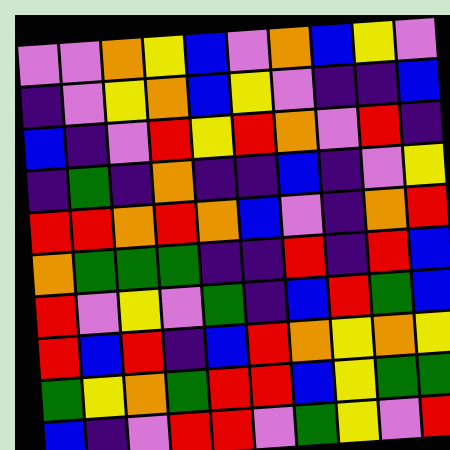[["violet", "violet", "orange", "yellow", "blue", "violet", "orange", "blue", "yellow", "violet"], ["indigo", "violet", "yellow", "orange", "blue", "yellow", "violet", "indigo", "indigo", "blue"], ["blue", "indigo", "violet", "red", "yellow", "red", "orange", "violet", "red", "indigo"], ["indigo", "green", "indigo", "orange", "indigo", "indigo", "blue", "indigo", "violet", "yellow"], ["red", "red", "orange", "red", "orange", "blue", "violet", "indigo", "orange", "red"], ["orange", "green", "green", "green", "indigo", "indigo", "red", "indigo", "red", "blue"], ["red", "violet", "yellow", "violet", "green", "indigo", "blue", "red", "green", "blue"], ["red", "blue", "red", "indigo", "blue", "red", "orange", "yellow", "orange", "yellow"], ["green", "yellow", "orange", "green", "red", "red", "blue", "yellow", "green", "green"], ["blue", "indigo", "violet", "red", "red", "violet", "green", "yellow", "violet", "red"]]